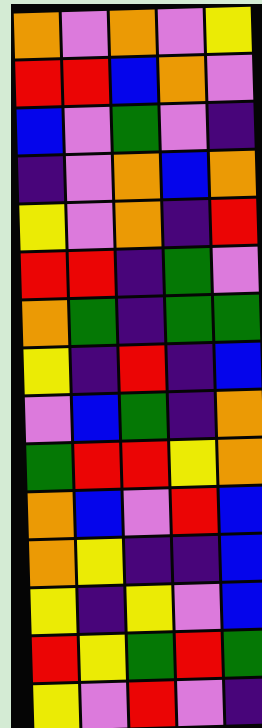[["orange", "violet", "orange", "violet", "yellow"], ["red", "red", "blue", "orange", "violet"], ["blue", "violet", "green", "violet", "indigo"], ["indigo", "violet", "orange", "blue", "orange"], ["yellow", "violet", "orange", "indigo", "red"], ["red", "red", "indigo", "green", "violet"], ["orange", "green", "indigo", "green", "green"], ["yellow", "indigo", "red", "indigo", "blue"], ["violet", "blue", "green", "indigo", "orange"], ["green", "red", "red", "yellow", "orange"], ["orange", "blue", "violet", "red", "blue"], ["orange", "yellow", "indigo", "indigo", "blue"], ["yellow", "indigo", "yellow", "violet", "blue"], ["red", "yellow", "green", "red", "green"], ["yellow", "violet", "red", "violet", "indigo"]]